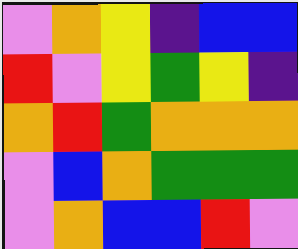[["violet", "orange", "yellow", "indigo", "blue", "blue"], ["red", "violet", "yellow", "green", "yellow", "indigo"], ["orange", "red", "green", "orange", "orange", "orange"], ["violet", "blue", "orange", "green", "green", "green"], ["violet", "orange", "blue", "blue", "red", "violet"]]